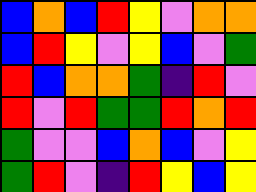[["blue", "orange", "blue", "red", "yellow", "violet", "orange", "orange"], ["blue", "red", "yellow", "violet", "yellow", "blue", "violet", "green"], ["red", "blue", "orange", "orange", "green", "indigo", "red", "violet"], ["red", "violet", "red", "green", "green", "red", "orange", "red"], ["green", "violet", "violet", "blue", "orange", "blue", "violet", "yellow"], ["green", "red", "violet", "indigo", "red", "yellow", "blue", "yellow"]]